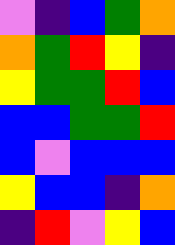[["violet", "indigo", "blue", "green", "orange"], ["orange", "green", "red", "yellow", "indigo"], ["yellow", "green", "green", "red", "blue"], ["blue", "blue", "green", "green", "red"], ["blue", "violet", "blue", "blue", "blue"], ["yellow", "blue", "blue", "indigo", "orange"], ["indigo", "red", "violet", "yellow", "blue"]]